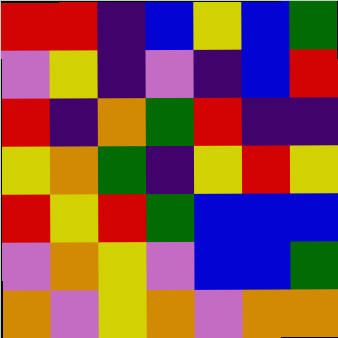[["red", "red", "indigo", "blue", "yellow", "blue", "green"], ["violet", "yellow", "indigo", "violet", "indigo", "blue", "red"], ["red", "indigo", "orange", "green", "red", "indigo", "indigo"], ["yellow", "orange", "green", "indigo", "yellow", "red", "yellow"], ["red", "yellow", "red", "green", "blue", "blue", "blue"], ["violet", "orange", "yellow", "violet", "blue", "blue", "green"], ["orange", "violet", "yellow", "orange", "violet", "orange", "orange"]]